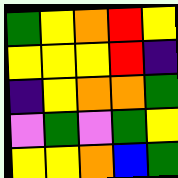[["green", "yellow", "orange", "red", "yellow"], ["yellow", "yellow", "yellow", "red", "indigo"], ["indigo", "yellow", "orange", "orange", "green"], ["violet", "green", "violet", "green", "yellow"], ["yellow", "yellow", "orange", "blue", "green"]]